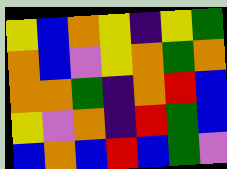[["yellow", "blue", "orange", "yellow", "indigo", "yellow", "green"], ["orange", "blue", "violet", "yellow", "orange", "green", "orange"], ["orange", "orange", "green", "indigo", "orange", "red", "blue"], ["yellow", "violet", "orange", "indigo", "red", "green", "blue"], ["blue", "orange", "blue", "red", "blue", "green", "violet"]]